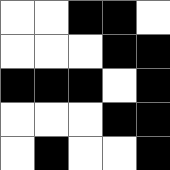[["white", "white", "black", "black", "white"], ["white", "white", "white", "black", "black"], ["black", "black", "black", "white", "black"], ["white", "white", "white", "black", "black"], ["white", "black", "white", "white", "black"]]